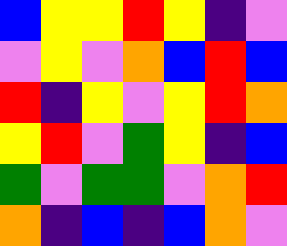[["blue", "yellow", "yellow", "red", "yellow", "indigo", "violet"], ["violet", "yellow", "violet", "orange", "blue", "red", "blue"], ["red", "indigo", "yellow", "violet", "yellow", "red", "orange"], ["yellow", "red", "violet", "green", "yellow", "indigo", "blue"], ["green", "violet", "green", "green", "violet", "orange", "red"], ["orange", "indigo", "blue", "indigo", "blue", "orange", "violet"]]